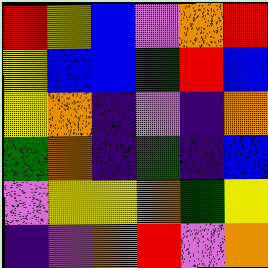[["red", "yellow", "blue", "violet", "orange", "red"], ["yellow", "blue", "blue", "green", "red", "blue"], ["yellow", "orange", "indigo", "violet", "indigo", "orange"], ["green", "orange", "indigo", "green", "indigo", "blue"], ["violet", "yellow", "yellow", "orange", "green", "yellow"], ["indigo", "violet", "orange", "red", "violet", "orange"]]